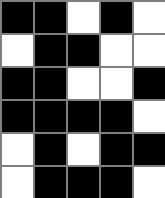[["black", "black", "white", "black", "white"], ["white", "black", "black", "white", "white"], ["black", "black", "white", "white", "black"], ["black", "black", "black", "black", "white"], ["white", "black", "white", "black", "black"], ["white", "black", "black", "black", "white"]]